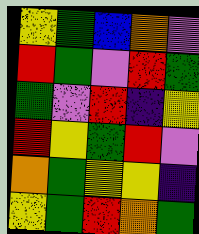[["yellow", "green", "blue", "orange", "violet"], ["red", "green", "violet", "red", "green"], ["green", "violet", "red", "indigo", "yellow"], ["red", "yellow", "green", "red", "violet"], ["orange", "green", "yellow", "yellow", "indigo"], ["yellow", "green", "red", "orange", "green"]]